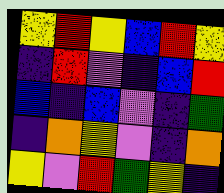[["yellow", "red", "yellow", "blue", "red", "yellow"], ["indigo", "red", "violet", "indigo", "blue", "red"], ["blue", "indigo", "blue", "violet", "indigo", "green"], ["indigo", "orange", "yellow", "violet", "indigo", "orange"], ["yellow", "violet", "red", "green", "yellow", "indigo"]]